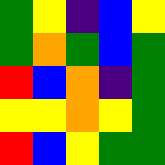[["green", "yellow", "indigo", "blue", "yellow"], ["green", "orange", "green", "blue", "green"], ["red", "blue", "orange", "indigo", "green"], ["yellow", "yellow", "orange", "yellow", "green"], ["red", "blue", "yellow", "green", "green"]]